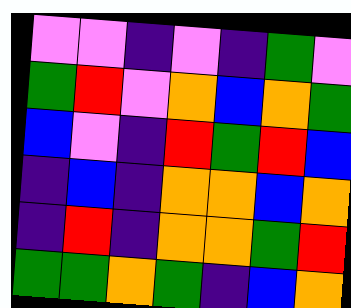[["violet", "violet", "indigo", "violet", "indigo", "green", "violet"], ["green", "red", "violet", "orange", "blue", "orange", "green"], ["blue", "violet", "indigo", "red", "green", "red", "blue"], ["indigo", "blue", "indigo", "orange", "orange", "blue", "orange"], ["indigo", "red", "indigo", "orange", "orange", "green", "red"], ["green", "green", "orange", "green", "indigo", "blue", "orange"]]